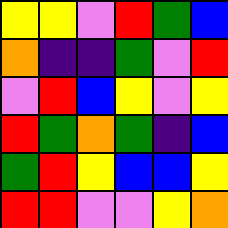[["yellow", "yellow", "violet", "red", "green", "blue"], ["orange", "indigo", "indigo", "green", "violet", "red"], ["violet", "red", "blue", "yellow", "violet", "yellow"], ["red", "green", "orange", "green", "indigo", "blue"], ["green", "red", "yellow", "blue", "blue", "yellow"], ["red", "red", "violet", "violet", "yellow", "orange"]]